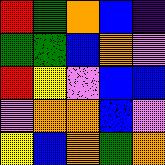[["red", "green", "orange", "blue", "indigo"], ["green", "green", "blue", "orange", "violet"], ["red", "yellow", "violet", "blue", "blue"], ["violet", "orange", "orange", "blue", "violet"], ["yellow", "blue", "orange", "green", "orange"]]